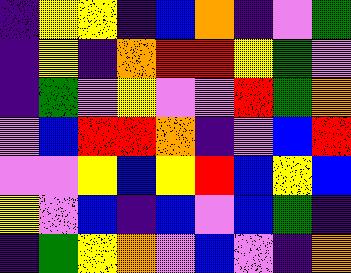[["indigo", "yellow", "yellow", "indigo", "blue", "orange", "indigo", "violet", "green"], ["indigo", "yellow", "indigo", "orange", "red", "red", "yellow", "green", "violet"], ["indigo", "green", "violet", "yellow", "violet", "violet", "red", "green", "orange"], ["violet", "blue", "red", "red", "orange", "indigo", "violet", "blue", "red"], ["violet", "violet", "yellow", "blue", "yellow", "red", "blue", "yellow", "blue"], ["yellow", "violet", "blue", "indigo", "blue", "violet", "blue", "green", "indigo"], ["indigo", "green", "yellow", "orange", "violet", "blue", "violet", "indigo", "orange"]]